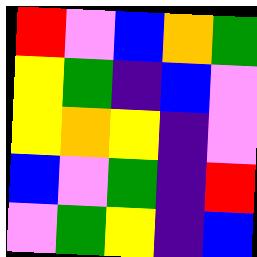[["red", "violet", "blue", "orange", "green"], ["yellow", "green", "indigo", "blue", "violet"], ["yellow", "orange", "yellow", "indigo", "violet"], ["blue", "violet", "green", "indigo", "red"], ["violet", "green", "yellow", "indigo", "blue"]]